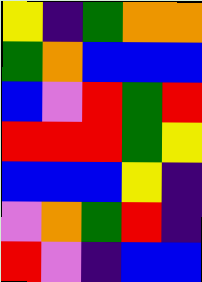[["yellow", "indigo", "green", "orange", "orange"], ["green", "orange", "blue", "blue", "blue"], ["blue", "violet", "red", "green", "red"], ["red", "red", "red", "green", "yellow"], ["blue", "blue", "blue", "yellow", "indigo"], ["violet", "orange", "green", "red", "indigo"], ["red", "violet", "indigo", "blue", "blue"]]